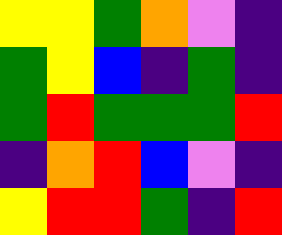[["yellow", "yellow", "green", "orange", "violet", "indigo"], ["green", "yellow", "blue", "indigo", "green", "indigo"], ["green", "red", "green", "green", "green", "red"], ["indigo", "orange", "red", "blue", "violet", "indigo"], ["yellow", "red", "red", "green", "indigo", "red"]]